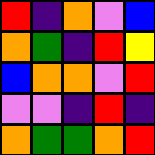[["red", "indigo", "orange", "violet", "blue"], ["orange", "green", "indigo", "red", "yellow"], ["blue", "orange", "orange", "violet", "red"], ["violet", "violet", "indigo", "red", "indigo"], ["orange", "green", "green", "orange", "red"]]